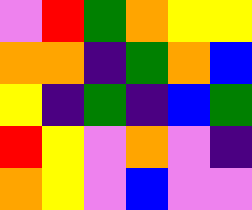[["violet", "red", "green", "orange", "yellow", "yellow"], ["orange", "orange", "indigo", "green", "orange", "blue"], ["yellow", "indigo", "green", "indigo", "blue", "green"], ["red", "yellow", "violet", "orange", "violet", "indigo"], ["orange", "yellow", "violet", "blue", "violet", "violet"]]